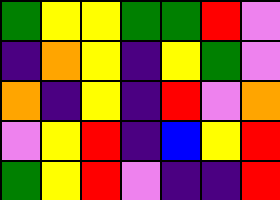[["green", "yellow", "yellow", "green", "green", "red", "violet"], ["indigo", "orange", "yellow", "indigo", "yellow", "green", "violet"], ["orange", "indigo", "yellow", "indigo", "red", "violet", "orange"], ["violet", "yellow", "red", "indigo", "blue", "yellow", "red"], ["green", "yellow", "red", "violet", "indigo", "indigo", "red"]]